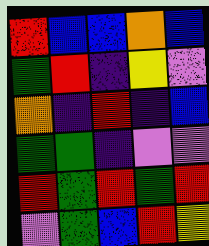[["red", "blue", "blue", "orange", "blue"], ["green", "red", "indigo", "yellow", "violet"], ["orange", "indigo", "red", "indigo", "blue"], ["green", "green", "indigo", "violet", "violet"], ["red", "green", "red", "green", "red"], ["violet", "green", "blue", "red", "yellow"]]